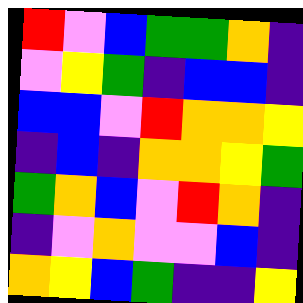[["red", "violet", "blue", "green", "green", "orange", "indigo"], ["violet", "yellow", "green", "indigo", "blue", "blue", "indigo"], ["blue", "blue", "violet", "red", "orange", "orange", "yellow"], ["indigo", "blue", "indigo", "orange", "orange", "yellow", "green"], ["green", "orange", "blue", "violet", "red", "orange", "indigo"], ["indigo", "violet", "orange", "violet", "violet", "blue", "indigo"], ["orange", "yellow", "blue", "green", "indigo", "indigo", "yellow"]]